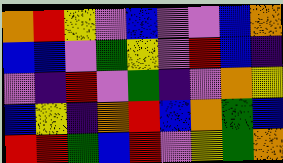[["orange", "red", "yellow", "violet", "blue", "violet", "violet", "blue", "orange"], ["blue", "blue", "violet", "green", "yellow", "violet", "red", "blue", "indigo"], ["violet", "indigo", "red", "violet", "green", "indigo", "violet", "orange", "yellow"], ["blue", "yellow", "indigo", "orange", "red", "blue", "orange", "green", "blue"], ["red", "red", "green", "blue", "red", "violet", "yellow", "green", "orange"]]